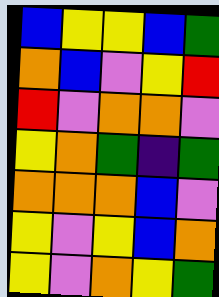[["blue", "yellow", "yellow", "blue", "green"], ["orange", "blue", "violet", "yellow", "red"], ["red", "violet", "orange", "orange", "violet"], ["yellow", "orange", "green", "indigo", "green"], ["orange", "orange", "orange", "blue", "violet"], ["yellow", "violet", "yellow", "blue", "orange"], ["yellow", "violet", "orange", "yellow", "green"]]